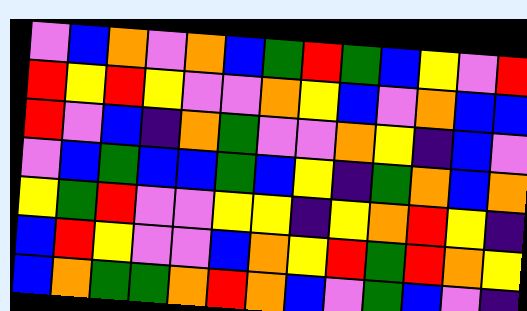[["violet", "blue", "orange", "violet", "orange", "blue", "green", "red", "green", "blue", "yellow", "violet", "red"], ["red", "yellow", "red", "yellow", "violet", "violet", "orange", "yellow", "blue", "violet", "orange", "blue", "blue"], ["red", "violet", "blue", "indigo", "orange", "green", "violet", "violet", "orange", "yellow", "indigo", "blue", "violet"], ["violet", "blue", "green", "blue", "blue", "green", "blue", "yellow", "indigo", "green", "orange", "blue", "orange"], ["yellow", "green", "red", "violet", "violet", "yellow", "yellow", "indigo", "yellow", "orange", "red", "yellow", "indigo"], ["blue", "red", "yellow", "violet", "violet", "blue", "orange", "yellow", "red", "green", "red", "orange", "yellow"], ["blue", "orange", "green", "green", "orange", "red", "orange", "blue", "violet", "green", "blue", "violet", "indigo"]]